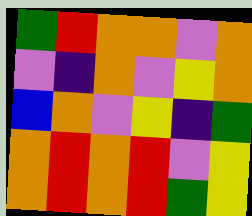[["green", "red", "orange", "orange", "violet", "orange"], ["violet", "indigo", "orange", "violet", "yellow", "orange"], ["blue", "orange", "violet", "yellow", "indigo", "green"], ["orange", "red", "orange", "red", "violet", "yellow"], ["orange", "red", "orange", "red", "green", "yellow"]]